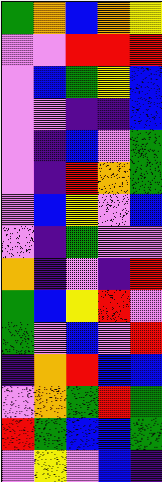[["green", "orange", "blue", "orange", "yellow"], ["violet", "violet", "red", "red", "red"], ["violet", "blue", "green", "yellow", "blue"], ["violet", "violet", "indigo", "indigo", "blue"], ["violet", "indigo", "blue", "violet", "green"], ["violet", "indigo", "red", "orange", "green"], ["violet", "blue", "yellow", "violet", "blue"], ["violet", "indigo", "green", "violet", "violet"], ["orange", "indigo", "violet", "indigo", "red"], ["green", "blue", "yellow", "red", "violet"], ["green", "violet", "blue", "violet", "red"], ["indigo", "orange", "red", "blue", "blue"], ["violet", "orange", "green", "red", "green"], ["red", "green", "blue", "blue", "green"], ["violet", "yellow", "violet", "blue", "indigo"]]